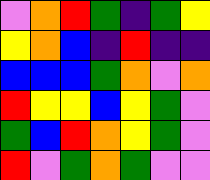[["violet", "orange", "red", "green", "indigo", "green", "yellow"], ["yellow", "orange", "blue", "indigo", "red", "indigo", "indigo"], ["blue", "blue", "blue", "green", "orange", "violet", "orange"], ["red", "yellow", "yellow", "blue", "yellow", "green", "violet"], ["green", "blue", "red", "orange", "yellow", "green", "violet"], ["red", "violet", "green", "orange", "green", "violet", "violet"]]